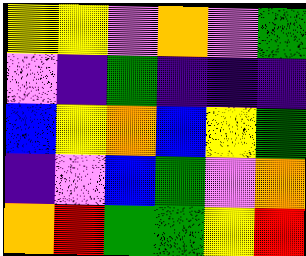[["yellow", "yellow", "violet", "orange", "violet", "green"], ["violet", "indigo", "green", "indigo", "indigo", "indigo"], ["blue", "yellow", "orange", "blue", "yellow", "green"], ["indigo", "violet", "blue", "green", "violet", "orange"], ["orange", "red", "green", "green", "yellow", "red"]]